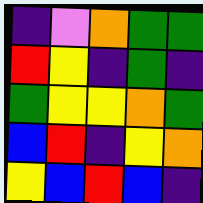[["indigo", "violet", "orange", "green", "green"], ["red", "yellow", "indigo", "green", "indigo"], ["green", "yellow", "yellow", "orange", "green"], ["blue", "red", "indigo", "yellow", "orange"], ["yellow", "blue", "red", "blue", "indigo"]]